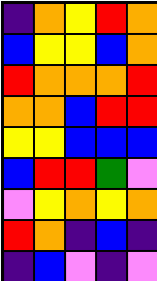[["indigo", "orange", "yellow", "red", "orange"], ["blue", "yellow", "yellow", "blue", "orange"], ["red", "orange", "orange", "orange", "red"], ["orange", "orange", "blue", "red", "red"], ["yellow", "yellow", "blue", "blue", "blue"], ["blue", "red", "red", "green", "violet"], ["violet", "yellow", "orange", "yellow", "orange"], ["red", "orange", "indigo", "blue", "indigo"], ["indigo", "blue", "violet", "indigo", "violet"]]